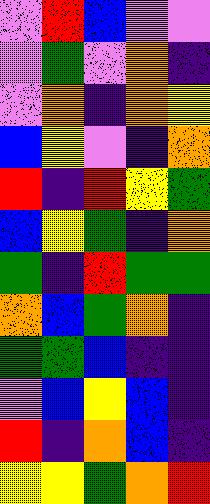[["violet", "red", "blue", "violet", "violet"], ["violet", "green", "violet", "orange", "indigo"], ["violet", "orange", "indigo", "orange", "yellow"], ["blue", "yellow", "violet", "indigo", "orange"], ["red", "indigo", "red", "yellow", "green"], ["blue", "yellow", "green", "indigo", "orange"], ["green", "indigo", "red", "green", "green"], ["orange", "blue", "green", "orange", "indigo"], ["green", "green", "blue", "indigo", "indigo"], ["violet", "blue", "yellow", "blue", "indigo"], ["red", "indigo", "orange", "blue", "indigo"], ["yellow", "yellow", "green", "orange", "red"]]